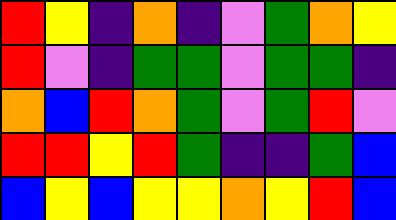[["red", "yellow", "indigo", "orange", "indigo", "violet", "green", "orange", "yellow"], ["red", "violet", "indigo", "green", "green", "violet", "green", "green", "indigo"], ["orange", "blue", "red", "orange", "green", "violet", "green", "red", "violet"], ["red", "red", "yellow", "red", "green", "indigo", "indigo", "green", "blue"], ["blue", "yellow", "blue", "yellow", "yellow", "orange", "yellow", "red", "blue"]]